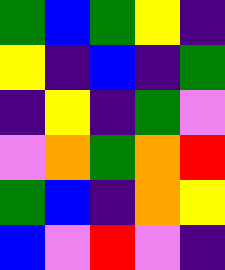[["green", "blue", "green", "yellow", "indigo"], ["yellow", "indigo", "blue", "indigo", "green"], ["indigo", "yellow", "indigo", "green", "violet"], ["violet", "orange", "green", "orange", "red"], ["green", "blue", "indigo", "orange", "yellow"], ["blue", "violet", "red", "violet", "indigo"]]